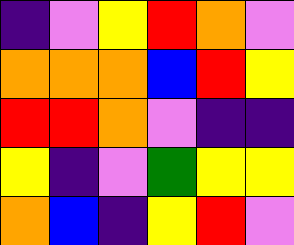[["indigo", "violet", "yellow", "red", "orange", "violet"], ["orange", "orange", "orange", "blue", "red", "yellow"], ["red", "red", "orange", "violet", "indigo", "indigo"], ["yellow", "indigo", "violet", "green", "yellow", "yellow"], ["orange", "blue", "indigo", "yellow", "red", "violet"]]